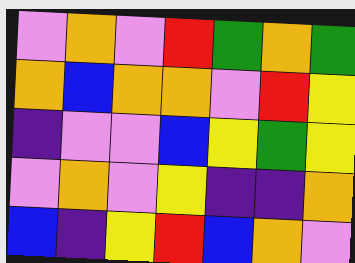[["violet", "orange", "violet", "red", "green", "orange", "green"], ["orange", "blue", "orange", "orange", "violet", "red", "yellow"], ["indigo", "violet", "violet", "blue", "yellow", "green", "yellow"], ["violet", "orange", "violet", "yellow", "indigo", "indigo", "orange"], ["blue", "indigo", "yellow", "red", "blue", "orange", "violet"]]